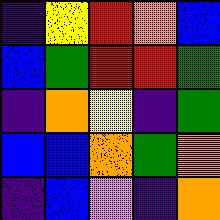[["indigo", "yellow", "red", "orange", "blue"], ["blue", "green", "red", "red", "green"], ["indigo", "orange", "yellow", "indigo", "green"], ["blue", "blue", "orange", "green", "orange"], ["indigo", "blue", "violet", "indigo", "orange"]]